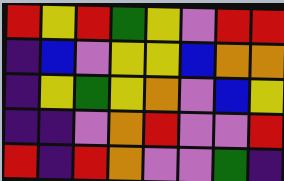[["red", "yellow", "red", "green", "yellow", "violet", "red", "red"], ["indigo", "blue", "violet", "yellow", "yellow", "blue", "orange", "orange"], ["indigo", "yellow", "green", "yellow", "orange", "violet", "blue", "yellow"], ["indigo", "indigo", "violet", "orange", "red", "violet", "violet", "red"], ["red", "indigo", "red", "orange", "violet", "violet", "green", "indigo"]]